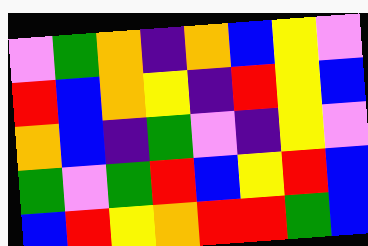[["violet", "green", "orange", "indigo", "orange", "blue", "yellow", "violet"], ["red", "blue", "orange", "yellow", "indigo", "red", "yellow", "blue"], ["orange", "blue", "indigo", "green", "violet", "indigo", "yellow", "violet"], ["green", "violet", "green", "red", "blue", "yellow", "red", "blue"], ["blue", "red", "yellow", "orange", "red", "red", "green", "blue"]]